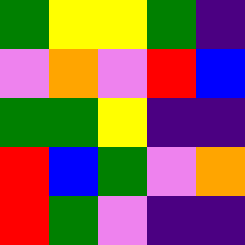[["green", "yellow", "yellow", "green", "indigo"], ["violet", "orange", "violet", "red", "blue"], ["green", "green", "yellow", "indigo", "indigo"], ["red", "blue", "green", "violet", "orange"], ["red", "green", "violet", "indigo", "indigo"]]